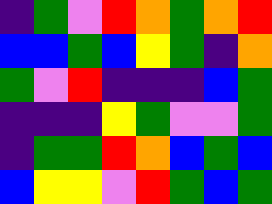[["indigo", "green", "violet", "red", "orange", "green", "orange", "red"], ["blue", "blue", "green", "blue", "yellow", "green", "indigo", "orange"], ["green", "violet", "red", "indigo", "indigo", "indigo", "blue", "green"], ["indigo", "indigo", "indigo", "yellow", "green", "violet", "violet", "green"], ["indigo", "green", "green", "red", "orange", "blue", "green", "blue"], ["blue", "yellow", "yellow", "violet", "red", "green", "blue", "green"]]